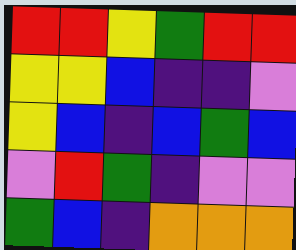[["red", "red", "yellow", "green", "red", "red"], ["yellow", "yellow", "blue", "indigo", "indigo", "violet"], ["yellow", "blue", "indigo", "blue", "green", "blue"], ["violet", "red", "green", "indigo", "violet", "violet"], ["green", "blue", "indigo", "orange", "orange", "orange"]]